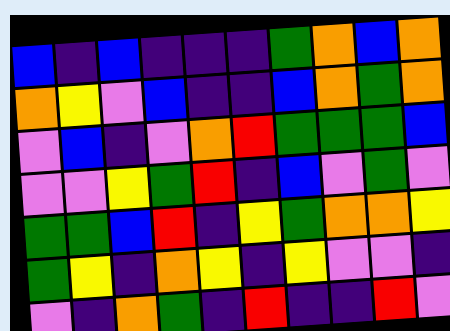[["blue", "indigo", "blue", "indigo", "indigo", "indigo", "green", "orange", "blue", "orange"], ["orange", "yellow", "violet", "blue", "indigo", "indigo", "blue", "orange", "green", "orange"], ["violet", "blue", "indigo", "violet", "orange", "red", "green", "green", "green", "blue"], ["violet", "violet", "yellow", "green", "red", "indigo", "blue", "violet", "green", "violet"], ["green", "green", "blue", "red", "indigo", "yellow", "green", "orange", "orange", "yellow"], ["green", "yellow", "indigo", "orange", "yellow", "indigo", "yellow", "violet", "violet", "indigo"], ["violet", "indigo", "orange", "green", "indigo", "red", "indigo", "indigo", "red", "violet"]]